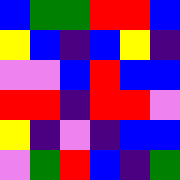[["blue", "green", "green", "red", "red", "blue"], ["yellow", "blue", "indigo", "blue", "yellow", "indigo"], ["violet", "violet", "blue", "red", "blue", "blue"], ["red", "red", "indigo", "red", "red", "violet"], ["yellow", "indigo", "violet", "indigo", "blue", "blue"], ["violet", "green", "red", "blue", "indigo", "green"]]